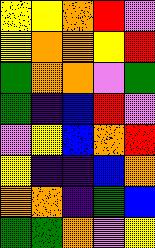[["yellow", "yellow", "orange", "red", "violet"], ["yellow", "orange", "orange", "yellow", "red"], ["green", "orange", "orange", "violet", "green"], ["green", "indigo", "blue", "red", "violet"], ["violet", "yellow", "blue", "orange", "red"], ["yellow", "indigo", "indigo", "blue", "orange"], ["orange", "orange", "indigo", "green", "blue"], ["green", "green", "orange", "violet", "yellow"]]